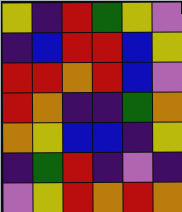[["yellow", "indigo", "red", "green", "yellow", "violet"], ["indigo", "blue", "red", "red", "blue", "yellow"], ["red", "red", "orange", "red", "blue", "violet"], ["red", "orange", "indigo", "indigo", "green", "orange"], ["orange", "yellow", "blue", "blue", "indigo", "yellow"], ["indigo", "green", "red", "indigo", "violet", "indigo"], ["violet", "yellow", "red", "orange", "red", "orange"]]